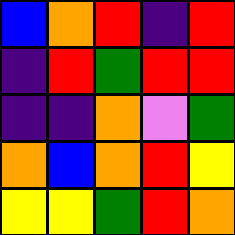[["blue", "orange", "red", "indigo", "red"], ["indigo", "red", "green", "red", "red"], ["indigo", "indigo", "orange", "violet", "green"], ["orange", "blue", "orange", "red", "yellow"], ["yellow", "yellow", "green", "red", "orange"]]